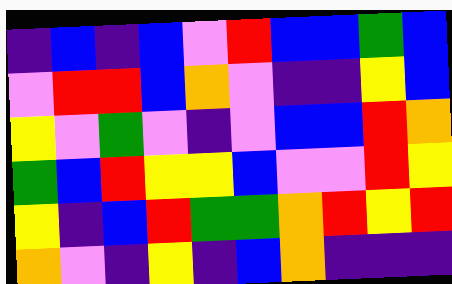[["indigo", "blue", "indigo", "blue", "violet", "red", "blue", "blue", "green", "blue"], ["violet", "red", "red", "blue", "orange", "violet", "indigo", "indigo", "yellow", "blue"], ["yellow", "violet", "green", "violet", "indigo", "violet", "blue", "blue", "red", "orange"], ["green", "blue", "red", "yellow", "yellow", "blue", "violet", "violet", "red", "yellow"], ["yellow", "indigo", "blue", "red", "green", "green", "orange", "red", "yellow", "red"], ["orange", "violet", "indigo", "yellow", "indigo", "blue", "orange", "indigo", "indigo", "indigo"]]